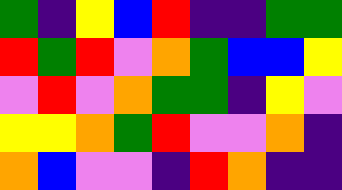[["green", "indigo", "yellow", "blue", "red", "indigo", "indigo", "green", "green"], ["red", "green", "red", "violet", "orange", "green", "blue", "blue", "yellow"], ["violet", "red", "violet", "orange", "green", "green", "indigo", "yellow", "violet"], ["yellow", "yellow", "orange", "green", "red", "violet", "violet", "orange", "indigo"], ["orange", "blue", "violet", "violet", "indigo", "red", "orange", "indigo", "indigo"]]